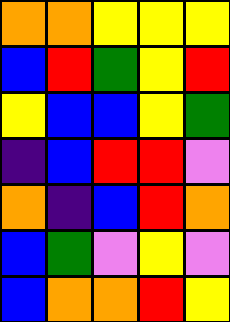[["orange", "orange", "yellow", "yellow", "yellow"], ["blue", "red", "green", "yellow", "red"], ["yellow", "blue", "blue", "yellow", "green"], ["indigo", "blue", "red", "red", "violet"], ["orange", "indigo", "blue", "red", "orange"], ["blue", "green", "violet", "yellow", "violet"], ["blue", "orange", "orange", "red", "yellow"]]